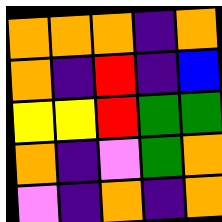[["orange", "orange", "orange", "indigo", "orange"], ["orange", "indigo", "red", "indigo", "blue"], ["yellow", "yellow", "red", "green", "green"], ["orange", "indigo", "violet", "green", "orange"], ["violet", "indigo", "orange", "indigo", "orange"]]